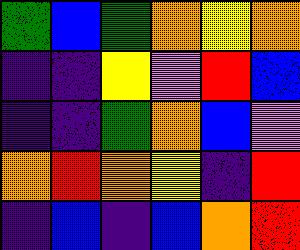[["green", "blue", "green", "orange", "yellow", "orange"], ["indigo", "indigo", "yellow", "violet", "red", "blue"], ["indigo", "indigo", "green", "orange", "blue", "violet"], ["orange", "red", "orange", "yellow", "indigo", "red"], ["indigo", "blue", "indigo", "blue", "orange", "red"]]